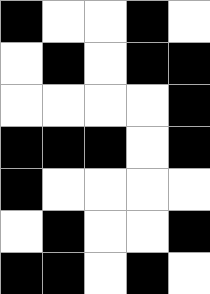[["black", "white", "white", "black", "white"], ["white", "black", "white", "black", "black"], ["white", "white", "white", "white", "black"], ["black", "black", "black", "white", "black"], ["black", "white", "white", "white", "white"], ["white", "black", "white", "white", "black"], ["black", "black", "white", "black", "white"]]